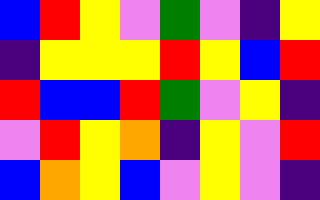[["blue", "red", "yellow", "violet", "green", "violet", "indigo", "yellow"], ["indigo", "yellow", "yellow", "yellow", "red", "yellow", "blue", "red"], ["red", "blue", "blue", "red", "green", "violet", "yellow", "indigo"], ["violet", "red", "yellow", "orange", "indigo", "yellow", "violet", "red"], ["blue", "orange", "yellow", "blue", "violet", "yellow", "violet", "indigo"]]